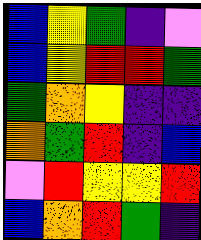[["blue", "yellow", "green", "indigo", "violet"], ["blue", "yellow", "red", "red", "green"], ["green", "orange", "yellow", "indigo", "indigo"], ["orange", "green", "red", "indigo", "blue"], ["violet", "red", "yellow", "yellow", "red"], ["blue", "orange", "red", "green", "indigo"]]